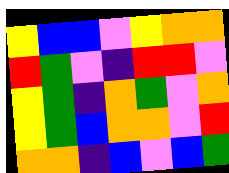[["yellow", "blue", "blue", "violet", "yellow", "orange", "orange"], ["red", "green", "violet", "indigo", "red", "red", "violet"], ["yellow", "green", "indigo", "orange", "green", "violet", "orange"], ["yellow", "green", "blue", "orange", "orange", "violet", "red"], ["orange", "orange", "indigo", "blue", "violet", "blue", "green"]]